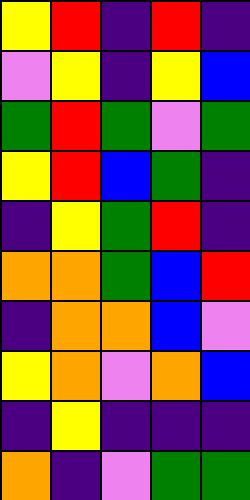[["yellow", "red", "indigo", "red", "indigo"], ["violet", "yellow", "indigo", "yellow", "blue"], ["green", "red", "green", "violet", "green"], ["yellow", "red", "blue", "green", "indigo"], ["indigo", "yellow", "green", "red", "indigo"], ["orange", "orange", "green", "blue", "red"], ["indigo", "orange", "orange", "blue", "violet"], ["yellow", "orange", "violet", "orange", "blue"], ["indigo", "yellow", "indigo", "indigo", "indigo"], ["orange", "indigo", "violet", "green", "green"]]